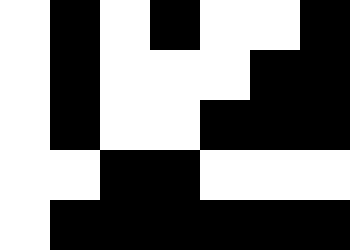[["white", "black", "white", "black", "white", "white", "black"], ["white", "black", "white", "white", "white", "black", "black"], ["white", "black", "white", "white", "black", "black", "black"], ["white", "white", "black", "black", "white", "white", "white"], ["white", "black", "black", "black", "black", "black", "black"]]